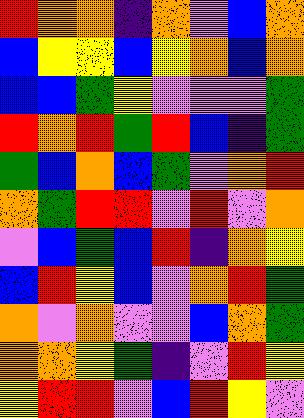[["red", "orange", "orange", "indigo", "orange", "violet", "blue", "orange"], ["blue", "yellow", "yellow", "blue", "yellow", "orange", "blue", "orange"], ["blue", "blue", "green", "yellow", "violet", "violet", "violet", "green"], ["red", "orange", "red", "green", "red", "blue", "indigo", "green"], ["green", "blue", "orange", "blue", "green", "violet", "orange", "red"], ["orange", "green", "red", "red", "violet", "red", "violet", "orange"], ["violet", "blue", "green", "blue", "red", "indigo", "orange", "yellow"], ["blue", "red", "yellow", "blue", "violet", "orange", "red", "green"], ["orange", "violet", "orange", "violet", "violet", "blue", "orange", "green"], ["orange", "orange", "yellow", "green", "indigo", "violet", "red", "yellow"], ["yellow", "red", "red", "violet", "blue", "red", "yellow", "violet"]]